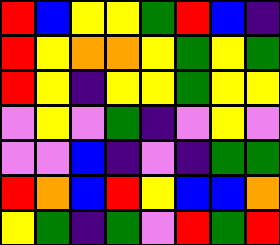[["red", "blue", "yellow", "yellow", "green", "red", "blue", "indigo"], ["red", "yellow", "orange", "orange", "yellow", "green", "yellow", "green"], ["red", "yellow", "indigo", "yellow", "yellow", "green", "yellow", "yellow"], ["violet", "yellow", "violet", "green", "indigo", "violet", "yellow", "violet"], ["violet", "violet", "blue", "indigo", "violet", "indigo", "green", "green"], ["red", "orange", "blue", "red", "yellow", "blue", "blue", "orange"], ["yellow", "green", "indigo", "green", "violet", "red", "green", "red"]]